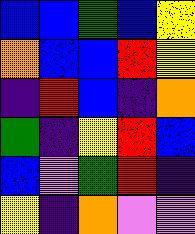[["blue", "blue", "green", "blue", "yellow"], ["orange", "blue", "blue", "red", "yellow"], ["indigo", "red", "blue", "indigo", "orange"], ["green", "indigo", "yellow", "red", "blue"], ["blue", "violet", "green", "red", "indigo"], ["yellow", "indigo", "orange", "violet", "violet"]]